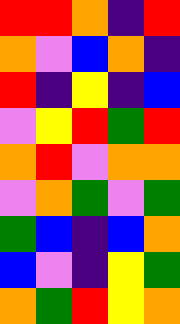[["red", "red", "orange", "indigo", "red"], ["orange", "violet", "blue", "orange", "indigo"], ["red", "indigo", "yellow", "indigo", "blue"], ["violet", "yellow", "red", "green", "red"], ["orange", "red", "violet", "orange", "orange"], ["violet", "orange", "green", "violet", "green"], ["green", "blue", "indigo", "blue", "orange"], ["blue", "violet", "indigo", "yellow", "green"], ["orange", "green", "red", "yellow", "orange"]]